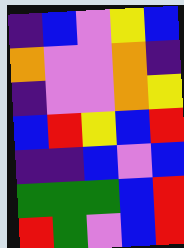[["indigo", "blue", "violet", "yellow", "blue"], ["orange", "violet", "violet", "orange", "indigo"], ["indigo", "violet", "violet", "orange", "yellow"], ["blue", "red", "yellow", "blue", "red"], ["indigo", "indigo", "blue", "violet", "blue"], ["green", "green", "green", "blue", "red"], ["red", "green", "violet", "blue", "red"]]